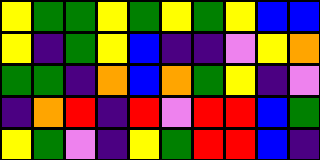[["yellow", "green", "green", "yellow", "green", "yellow", "green", "yellow", "blue", "blue"], ["yellow", "indigo", "green", "yellow", "blue", "indigo", "indigo", "violet", "yellow", "orange"], ["green", "green", "indigo", "orange", "blue", "orange", "green", "yellow", "indigo", "violet"], ["indigo", "orange", "red", "indigo", "red", "violet", "red", "red", "blue", "green"], ["yellow", "green", "violet", "indigo", "yellow", "green", "red", "red", "blue", "indigo"]]